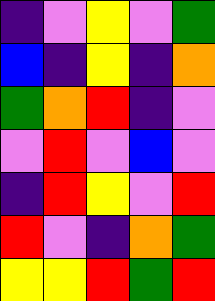[["indigo", "violet", "yellow", "violet", "green"], ["blue", "indigo", "yellow", "indigo", "orange"], ["green", "orange", "red", "indigo", "violet"], ["violet", "red", "violet", "blue", "violet"], ["indigo", "red", "yellow", "violet", "red"], ["red", "violet", "indigo", "orange", "green"], ["yellow", "yellow", "red", "green", "red"]]